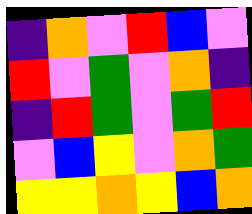[["indigo", "orange", "violet", "red", "blue", "violet"], ["red", "violet", "green", "violet", "orange", "indigo"], ["indigo", "red", "green", "violet", "green", "red"], ["violet", "blue", "yellow", "violet", "orange", "green"], ["yellow", "yellow", "orange", "yellow", "blue", "orange"]]